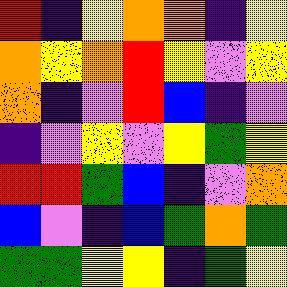[["red", "indigo", "yellow", "orange", "orange", "indigo", "yellow"], ["orange", "yellow", "orange", "red", "yellow", "violet", "yellow"], ["orange", "indigo", "violet", "red", "blue", "indigo", "violet"], ["indigo", "violet", "yellow", "violet", "yellow", "green", "yellow"], ["red", "red", "green", "blue", "indigo", "violet", "orange"], ["blue", "violet", "indigo", "blue", "green", "orange", "green"], ["green", "green", "yellow", "yellow", "indigo", "green", "yellow"]]